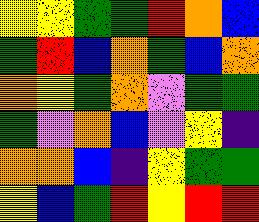[["yellow", "yellow", "green", "green", "red", "orange", "blue"], ["green", "red", "blue", "orange", "green", "blue", "orange"], ["orange", "yellow", "green", "orange", "violet", "green", "green"], ["green", "violet", "orange", "blue", "violet", "yellow", "indigo"], ["orange", "orange", "blue", "indigo", "yellow", "green", "green"], ["yellow", "blue", "green", "red", "yellow", "red", "red"]]